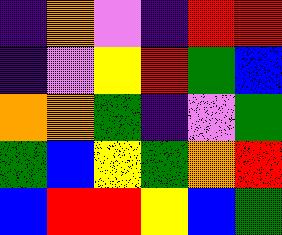[["indigo", "orange", "violet", "indigo", "red", "red"], ["indigo", "violet", "yellow", "red", "green", "blue"], ["orange", "orange", "green", "indigo", "violet", "green"], ["green", "blue", "yellow", "green", "orange", "red"], ["blue", "red", "red", "yellow", "blue", "green"]]